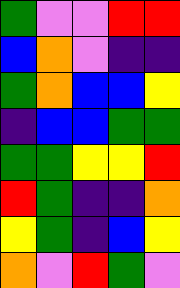[["green", "violet", "violet", "red", "red"], ["blue", "orange", "violet", "indigo", "indigo"], ["green", "orange", "blue", "blue", "yellow"], ["indigo", "blue", "blue", "green", "green"], ["green", "green", "yellow", "yellow", "red"], ["red", "green", "indigo", "indigo", "orange"], ["yellow", "green", "indigo", "blue", "yellow"], ["orange", "violet", "red", "green", "violet"]]